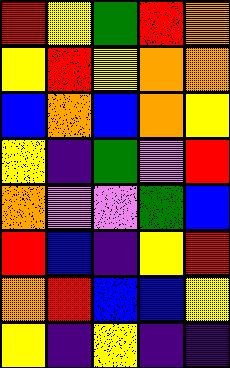[["red", "yellow", "green", "red", "orange"], ["yellow", "red", "yellow", "orange", "orange"], ["blue", "orange", "blue", "orange", "yellow"], ["yellow", "indigo", "green", "violet", "red"], ["orange", "violet", "violet", "green", "blue"], ["red", "blue", "indigo", "yellow", "red"], ["orange", "red", "blue", "blue", "yellow"], ["yellow", "indigo", "yellow", "indigo", "indigo"]]